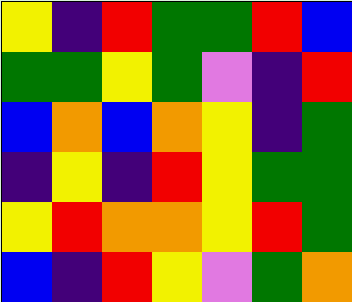[["yellow", "indigo", "red", "green", "green", "red", "blue"], ["green", "green", "yellow", "green", "violet", "indigo", "red"], ["blue", "orange", "blue", "orange", "yellow", "indigo", "green"], ["indigo", "yellow", "indigo", "red", "yellow", "green", "green"], ["yellow", "red", "orange", "orange", "yellow", "red", "green"], ["blue", "indigo", "red", "yellow", "violet", "green", "orange"]]